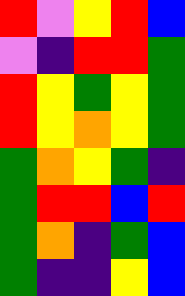[["red", "violet", "yellow", "red", "blue"], ["violet", "indigo", "red", "red", "green"], ["red", "yellow", "green", "yellow", "green"], ["red", "yellow", "orange", "yellow", "green"], ["green", "orange", "yellow", "green", "indigo"], ["green", "red", "red", "blue", "red"], ["green", "orange", "indigo", "green", "blue"], ["green", "indigo", "indigo", "yellow", "blue"]]